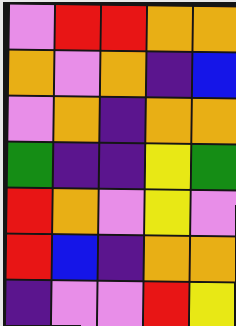[["violet", "red", "red", "orange", "orange"], ["orange", "violet", "orange", "indigo", "blue"], ["violet", "orange", "indigo", "orange", "orange"], ["green", "indigo", "indigo", "yellow", "green"], ["red", "orange", "violet", "yellow", "violet"], ["red", "blue", "indigo", "orange", "orange"], ["indigo", "violet", "violet", "red", "yellow"]]